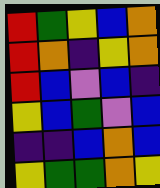[["red", "green", "yellow", "blue", "orange"], ["red", "orange", "indigo", "yellow", "orange"], ["red", "blue", "violet", "blue", "indigo"], ["yellow", "blue", "green", "violet", "blue"], ["indigo", "indigo", "blue", "orange", "blue"], ["yellow", "green", "green", "orange", "yellow"]]